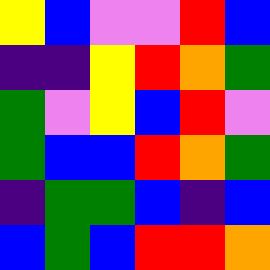[["yellow", "blue", "violet", "violet", "red", "blue"], ["indigo", "indigo", "yellow", "red", "orange", "green"], ["green", "violet", "yellow", "blue", "red", "violet"], ["green", "blue", "blue", "red", "orange", "green"], ["indigo", "green", "green", "blue", "indigo", "blue"], ["blue", "green", "blue", "red", "red", "orange"]]